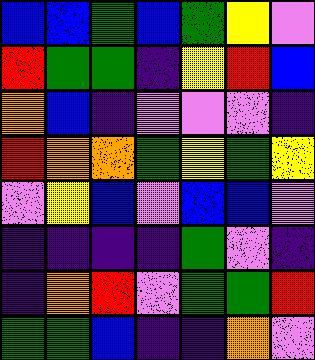[["blue", "blue", "green", "blue", "green", "yellow", "violet"], ["red", "green", "green", "indigo", "yellow", "red", "blue"], ["orange", "blue", "indigo", "violet", "violet", "violet", "indigo"], ["red", "orange", "orange", "green", "yellow", "green", "yellow"], ["violet", "yellow", "blue", "violet", "blue", "blue", "violet"], ["indigo", "indigo", "indigo", "indigo", "green", "violet", "indigo"], ["indigo", "orange", "red", "violet", "green", "green", "red"], ["green", "green", "blue", "indigo", "indigo", "orange", "violet"]]